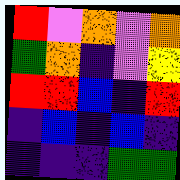[["red", "violet", "orange", "violet", "orange"], ["green", "orange", "indigo", "violet", "yellow"], ["red", "red", "blue", "indigo", "red"], ["indigo", "blue", "indigo", "blue", "indigo"], ["indigo", "indigo", "indigo", "green", "green"]]